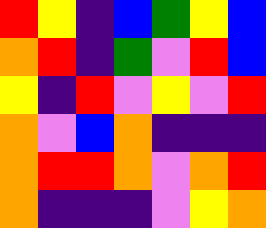[["red", "yellow", "indigo", "blue", "green", "yellow", "blue"], ["orange", "red", "indigo", "green", "violet", "red", "blue"], ["yellow", "indigo", "red", "violet", "yellow", "violet", "red"], ["orange", "violet", "blue", "orange", "indigo", "indigo", "indigo"], ["orange", "red", "red", "orange", "violet", "orange", "red"], ["orange", "indigo", "indigo", "indigo", "violet", "yellow", "orange"]]